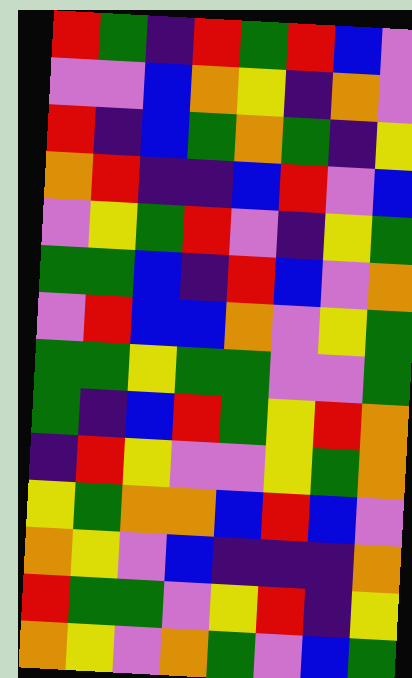[["red", "green", "indigo", "red", "green", "red", "blue", "violet"], ["violet", "violet", "blue", "orange", "yellow", "indigo", "orange", "violet"], ["red", "indigo", "blue", "green", "orange", "green", "indigo", "yellow"], ["orange", "red", "indigo", "indigo", "blue", "red", "violet", "blue"], ["violet", "yellow", "green", "red", "violet", "indigo", "yellow", "green"], ["green", "green", "blue", "indigo", "red", "blue", "violet", "orange"], ["violet", "red", "blue", "blue", "orange", "violet", "yellow", "green"], ["green", "green", "yellow", "green", "green", "violet", "violet", "green"], ["green", "indigo", "blue", "red", "green", "yellow", "red", "orange"], ["indigo", "red", "yellow", "violet", "violet", "yellow", "green", "orange"], ["yellow", "green", "orange", "orange", "blue", "red", "blue", "violet"], ["orange", "yellow", "violet", "blue", "indigo", "indigo", "indigo", "orange"], ["red", "green", "green", "violet", "yellow", "red", "indigo", "yellow"], ["orange", "yellow", "violet", "orange", "green", "violet", "blue", "green"]]